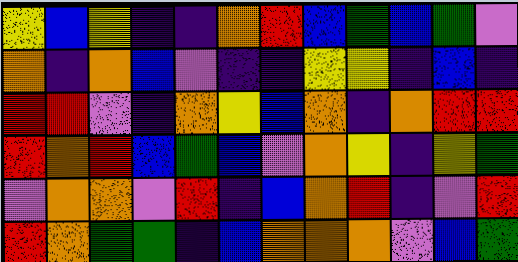[["yellow", "blue", "yellow", "indigo", "indigo", "orange", "red", "blue", "green", "blue", "green", "violet"], ["orange", "indigo", "orange", "blue", "violet", "indigo", "indigo", "yellow", "yellow", "indigo", "blue", "indigo"], ["red", "red", "violet", "indigo", "orange", "yellow", "blue", "orange", "indigo", "orange", "red", "red"], ["red", "orange", "red", "blue", "green", "blue", "violet", "orange", "yellow", "indigo", "yellow", "green"], ["violet", "orange", "orange", "violet", "red", "indigo", "blue", "orange", "red", "indigo", "violet", "red"], ["red", "orange", "green", "green", "indigo", "blue", "orange", "orange", "orange", "violet", "blue", "green"]]